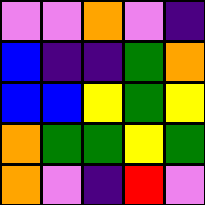[["violet", "violet", "orange", "violet", "indigo"], ["blue", "indigo", "indigo", "green", "orange"], ["blue", "blue", "yellow", "green", "yellow"], ["orange", "green", "green", "yellow", "green"], ["orange", "violet", "indigo", "red", "violet"]]